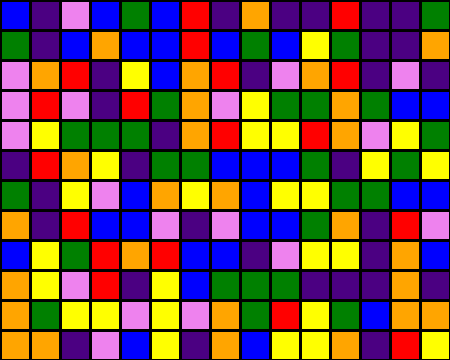[["blue", "indigo", "violet", "blue", "green", "blue", "red", "indigo", "orange", "indigo", "indigo", "red", "indigo", "indigo", "green"], ["green", "indigo", "blue", "orange", "blue", "blue", "red", "blue", "green", "blue", "yellow", "green", "indigo", "indigo", "orange"], ["violet", "orange", "red", "indigo", "yellow", "blue", "orange", "red", "indigo", "violet", "orange", "red", "indigo", "violet", "indigo"], ["violet", "red", "violet", "indigo", "red", "green", "orange", "violet", "yellow", "green", "green", "orange", "green", "blue", "blue"], ["violet", "yellow", "green", "green", "green", "indigo", "orange", "red", "yellow", "yellow", "red", "orange", "violet", "yellow", "green"], ["indigo", "red", "orange", "yellow", "indigo", "green", "green", "blue", "blue", "blue", "green", "indigo", "yellow", "green", "yellow"], ["green", "indigo", "yellow", "violet", "blue", "orange", "yellow", "orange", "blue", "yellow", "yellow", "green", "green", "blue", "blue"], ["orange", "indigo", "red", "blue", "blue", "violet", "indigo", "violet", "blue", "blue", "green", "orange", "indigo", "red", "violet"], ["blue", "yellow", "green", "red", "orange", "red", "blue", "blue", "indigo", "violet", "yellow", "yellow", "indigo", "orange", "blue"], ["orange", "yellow", "violet", "red", "indigo", "yellow", "blue", "green", "green", "green", "indigo", "indigo", "indigo", "orange", "indigo"], ["orange", "green", "yellow", "yellow", "violet", "yellow", "violet", "orange", "green", "red", "yellow", "green", "blue", "orange", "orange"], ["orange", "orange", "indigo", "violet", "blue", "yellow", "indigo", "orange", "blue", "yellow", "yellow", "orange", "indigo", "red", "yellow"]]